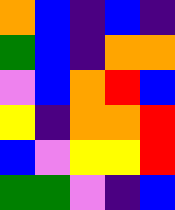[["orange", "blue", "indigo", "blue", "indigo"], ["green", "blue", "indigo", "orange", "orange"], ["violet", "blue", "orange", "red", "blue"], ["yellow", "indigo", "orange", "orange", "red"], ["blue", "violet", "yellow", "yellow", "red"], ["green", "green", "violet", "indigo", "blue"]]